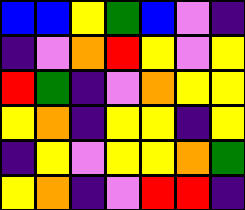[["blue", "blue", "yellow", "green", "blue", "violet", "indigo"], ["indigo", "violet", "orange", "red", "yellow", "violet", "yellow"], ["red", "green", "indigo", "violet", "orange", "yellow", "yellow"], ["yellow", "orange", "indigo", "yellow", "yellow", "indigo", "yellow"], ["indigo", "yellow", "violet", "yellow", "yellow", "orange", "green"], ["yellow", "orange", "indigo", "violet", "red", "red", "indigo"]]